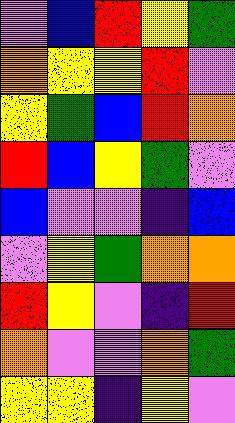[["violet", "blue", "red", "yellow", "green"], ["orange", "yellow", "yellow", "red", "violet"], ["yellow", "green", "blue", "red", "orange"], ["red", "blue", "yellow", "green", "violet"], ["blue", "violet", "violet", "indigo", "blue"], ["violet", "yellow", "green", "orange", "orange"], ["red", "yellow", "violet", "indigo", "red"], ["orange", "violet", "violet", "orange", "green"], ["yellow", "yellow", "indigo", "yellow", "violet"]]